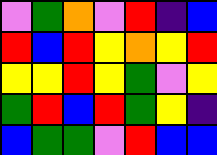[["violet", "green", "orange", "violet", "red", "indigo", "blue"], ["red", "blue", "red", "yellow", "orange", "yellow", "red"], ["yellow", "yellow", "red", "yellow", "green", "violet", "yellow"], ["green", "red", "blue", "red", "green", "yellow", "indigo"], ["blue", "green", "green", "violet", "red", "blue", "blue"]]